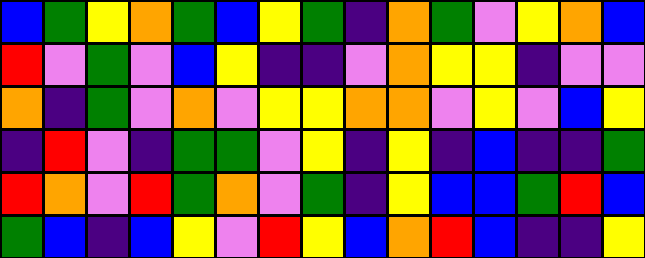[["blue", "green", "yellow", "orange", "green", "blue", "yellow", "green", "indigo", "orange", "green", "violet", "yellow", "orange", "blue"], ["red", "violet", "green", "violet", "blue", "yellow", "indigo", "indigo", "violet", "orange", "yellow", "yellow", "indigo", "violet", "violet"], ["orange", "indigo", "green", "violet", "orange", "violet", "yellow", "yellow", "orange", "orange", "violet", "yellow", "violet", "blue", "yellow"], ["indigo", "red", "violet", "indigo", "green", "green", "violet", "yellow", "indigo", "yellow", "indigo", "blue", "indigo", "indigo", "green"], ["red", "orange", "violet", "red", "green", "orange", "violet", "green", "indigo", "yellow", "blue", "blue", "green", "red", "blue"], ["green", "blue", "indigo", "blue", "yellow", "violet", "red", "yellow", "blue", "orange", "red", "blue", "indigo", "indigo", "yellow"]]